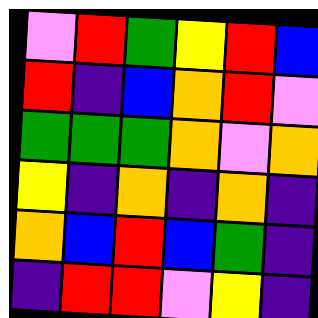[["violet", "red", "green", "yellow", "red", "blue"], ["red", "indigo", "blue", "orange", "red", "violet"], ["green", "green", "green", "orange", "violet", "orange"], ["yellow", "indigo", "orange", "indigo", "orange", "indigo"], ["orange", "blue", "red", "blue", "green", "indigo"], ["indigo", "red", "red", "violet", "yellow", "indigo"]]